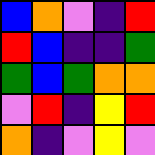[["blue", "orange", "violet", "indigo", "red"], ["red", "blue", "indigo", "indigo", "green"], ["green", "blue", "green", "orange", "orange"], ["violet", "red", "indigo", "yellow", "red"], ["orange", "indigo", "violet", "yellow", "violet"]]